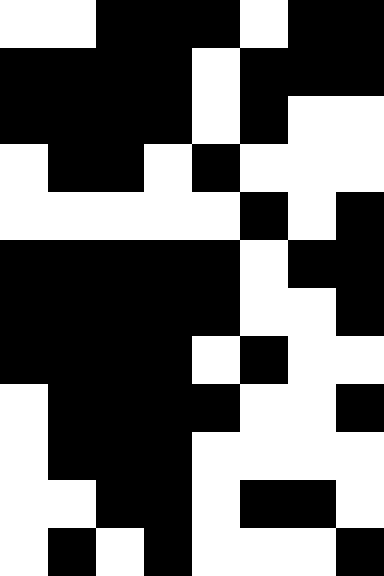[["white", "white", "black", "black", "black", "white", "black", "black"], ["black", "black", "black", "black", "white", "black", "black", "black"], ["black", "black", "black", "black", "white", "black", "white", "white"], ["white", "black", "black", "white", "black", "white", "white", "white"], ["white", "white", "white", "white", "white", "black", "white", "black"], ["black", "black", "black", "black", "black", "white", "black", "black"], ["black", "black", "black", "black", "black", "white", "white", "black"], ["black", "black", "black", "black", "white", "black", "white", "white"], ["white", "black", "black", "black", "black", "white", "white", "black"], ["white", "black", "black", "black", "white", "white", "white", "white"], ["white", "white", "black", "black", "white", "black", "black", "white"], ["white", "black", "white", "black", "white", "white", "white", "black"]]